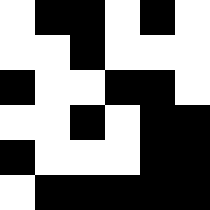[["white", "black", "black", "white", "black", "white"], ["white", "white", "black", "white", "white", "white"], ["black", "white", "white", "black", "black", "white"], ["white", "white", "black", "white", "black", "black"], ["black", "white", "white", "white", "black", "black"], ["white", "black", "black", "black", "black", "black"]]